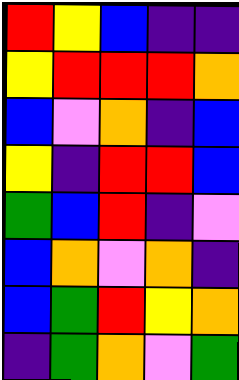[["red", "yellow", "blue", "indigo", "indigo"], ["yellow", "red", "red", "red", "orange"], ["blue", "violet", "orange", "indigo", "blue"], ["yellow", "indigo", "red", "red", "blue"], ["green", "blue", "red", "indigo", "violet"], ["blue", "orange", "violet", "orange", "indigo"], ["blue", "green", "red", "yellow", "orange"], ["indigo", "green", "orange", "violet", "green"]]